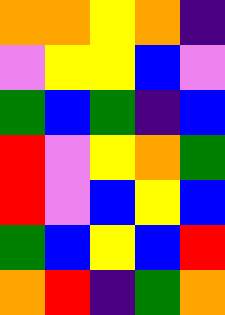[["orange", "orange", "yellow", "orange", "indigo"], ["violet", "yellow", "yellow", "blue", "violet"], ["green", "blue", "green", "indigo", "blue"], ["red", "violet", "yellow", "orange", "green"], ["red", "violet", "blue", "yellow", "blue"], ["green", "blue", "yellow", "blue", "red"], ["orange", "red", "indigo", "green", "orange"]]